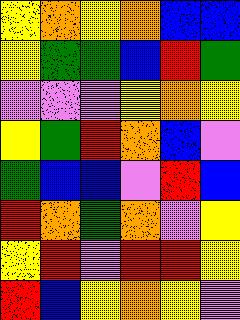[["yellow", "orange", "yellow", "orange", "blue", "blue"], ["yellow", "green", "green", "blue", "red", "green"], ["violet", "violet", "violet", "yellow", "orange", "yellow"], ["yellow", "green", "red", "orange", "blue", "violet"], ["green", "blue", "blue", "violet", "red", "blue"], ["red", "orange", "green", "orange", "violet", "yellow"], ["yellow", "red", "violet", "red", "red", "yellow"], ["red", "blue", "yellow", "orange", "yellow", "violet"]]